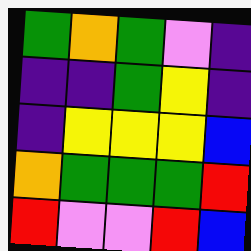[["green", "orange", "green", "violet", "indigo"], ["indigo", "indigo", "green", "yellow", "indigo"], ["indigo", "yellow", "yellow", "yellow", "blue"], ["orange", "green", "green", "green", "red"], ["red", "violet", "violet", "red", "blue"]]